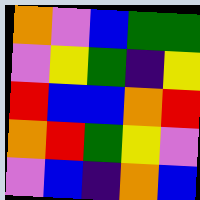[["orange", "violet", "blue", "green", "green"], ["violet", "yellow", "green", "indigo", "yellow"], ["red", "blue", "blue", "orange", "red"], ["orange", "red", "green", "yellow", "violet"], ["violet", "blue", "indigo", "orange", "blue"]]